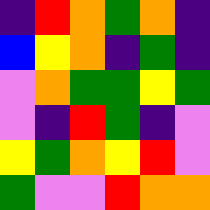[["indigo", "red", "orange", "green", "orange", "indigo"], ["blue", "yellow", "orange", "indigo", "green", "indigo"], ["violet", "orange", "green", "green", "yellow", "green"], ["violet", "indigo", "red", "green", "indigo", "violet"], ["yellow", "green", "orange", "yellow", "red", "violet"], ["green", "violet", "violet", "red", "orange", "orange"]]